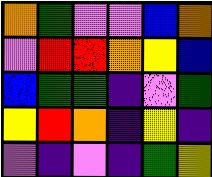[["orange", "green", "violet", "violet", "blue", "orange"], ["violet", "red", "red", "orange", "yellow", "blue"], ["blue", "green", "green", "indigo", "violet", "green"], ["yellow", "red", "orange", "indigo", "yellow", "indigo"], ["violet", "indigo", "violet", "indigo", "green", "yellow"]]